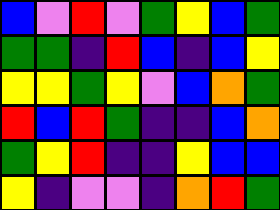[["blue", "violet", "red", "violet", "green", "yellow", "blue", "green"], ["green", "green", "indigo", "red", "blue", "indigo", "blue", "yellow"], ["yellow", "yellow", "green", "yellow", "violet", "blue", "orange", "green"], ["red", "blue", "red", "green", "indigo", "indigo", "blue", "orange"], ["green", "yellow", "red", "indigo", "indigo", "yellow", "blue", "blue"], ["yellow", "indigo", "violet", "violet", "indigo", "orange", "red", "green"]]